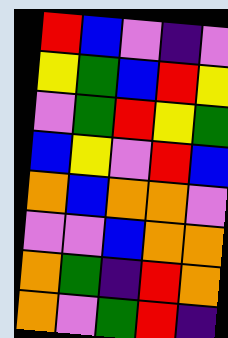[["red", "blue", "violet", "indigo", "violet"], ["yellow", "green", "blue", "red", "yellow"], ["violet", "green", "red", "yellow", "green"], ["blue", "yellow", "violet", "red", "blue"], ["orange", "blue", "orange", "orange", "violet"], ["violet", "violet", "blue", "orange", "orange"], ["orange", "green", "indigo", "red", "orange"], ["orange", "violet", "green", "red", "indigo"]]